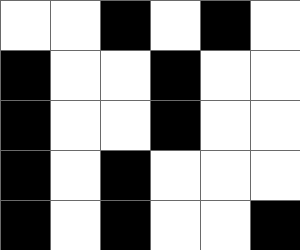[["white", "white", "black", "white", "black", "white"], ["black", "white", "white", "black", "white", "white"], ["black", "white", "white", "black", "white", "white"], ["black", "white", "black", "white", "white", "white"], ["black", "white", "black", "white", "white", "black"]]